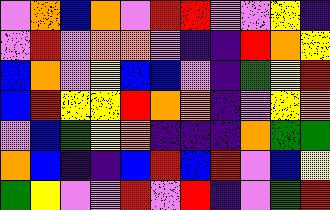[["violet", "orange", "blue", "orange", "violet", "red", "red", "violet", "violet", "yellow", "indigo"], ["violet", "red", "violet", "orange", "orange", "violet", "indigo", "indigo", "red", "orange", "yellow"], ["blue", "orange", "violet", "yellow", "blue", "blue", "violet", "indigo", "green", "yellow", "red"], ["blue", "red", "yellow", "yellow", "red", "orange", "orange", "indigo", "violet", "yellow", "orange"], ["violet", "blue", "green", "yellow", "orange", "indigo", "indigo", "indigo", "orange", "green", "green"], ["orange", "blue", "indigo", "indigo", "blue", "red", "blue", "red", "violet", "blue", "yellow"], ["green", "yellow", "violet", "violet", "red", "violet", "red", "indigo", "violet", "green", "red"]]